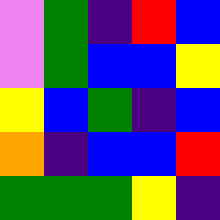[["violet", "green", "indigo", "red", "blue"], ["violet", "green", "blue", "blue", "yellow"], ["yellow", "blue", "green", "indigo", "blue"], ["orange", "indigo", "blue", "blue", "red"], ["green", "green", "green", "yellow", "indigo"]]